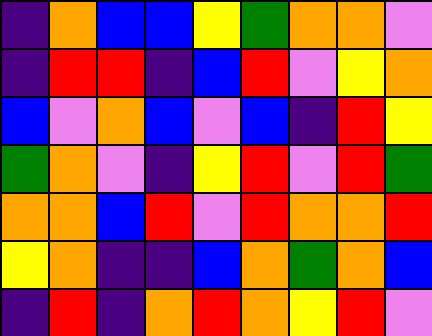[["indigo", "orange", "blue", "blue", "yellow", "green", "orange", "orange", "violet"], ["indigo", "red", "red", "indigo", "blue", "red", "violet", "yellow", "orange"], ["blue", "violet", "orange", "blue", "violet", "blue", "indigo", "red", "yellow"], ["green", "orange", "violet", "indigo", "yellow", "red", "violet", "red", "green"], ["orange", "orange", "blue", "red", "violet", "red", "orange", "orange", "red"], ["yellow", "orange", "indigo", "indigo", "blue", "orange", "green", "orange", "blue"], ["indigo", "red", "indigo", "orange", "red", "orange", "yellow", "red", "violet"]]